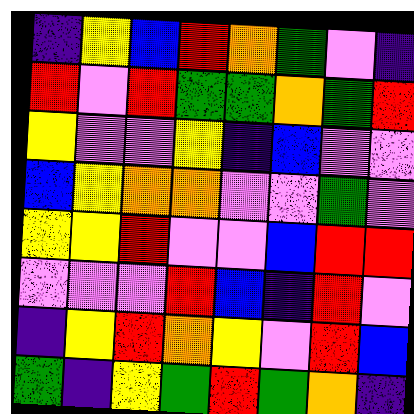[["indigo", "yellow", "blue", "red", "orange", "green", "violet", "indigo"], ["red", "violet", "red", "green", "green", "orange", "green", "red"], ["yellow", "violet", "violet", "yellow", "indigo", "blue", "violet", "violet"], ["blue", "yellow", "orange", "orange", "violet", "violet", "green", "violet"], ["yellow", "yellow", "red", "violet", "violet", "blue", "red", "red"], ["violet", "violet", "violet", "red", "blue", "indigo", "red", "violet"], ["indigo", "yellow", "red", "orange", "yellow", "violet", "red", "blue"], ["green", "indigo", "yellow", "green", "red", "green", "orange", "indigo"]]